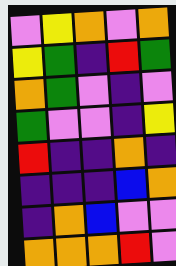[["violet", "yellow", "orange", "violet", "orange"], ["yellow", "green", "indigo", "red", "green"], ["orange", "green", "violet", "indigo", "violet"], ["green", "violet", "violet", "indigo", "yellow"], ["red", "indigo", "indigo", "orange", "indigo"], ["indigo", "indigo", "indigo", "blue", "orange"], ["indigo", "orange", "blue", "violet", "violet"], ["orange", "orange", "orange", "red", "violet"]]